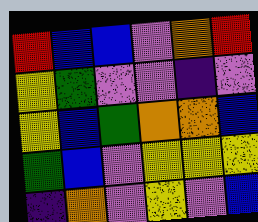[["red", "blue", "blue", "violet", "orange", "red"], ["yellow", "green", "violet", "violet", "indigo", "violet"], ["yellow", "blue", "green", "orange", "orange", "blue"], ["green", "blue", "violet", "yellow", "yellow", "yellow"], ["indigo", "orange", "violet", "yellow", "violet", "blue"]]